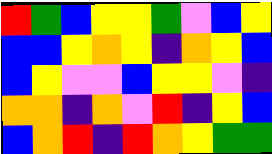[["red", "green", "blue", "yellow", "yellow", "green", "violet", "blue", "yellow"], ["blue", "blue", "yellow", "orange", "yellow", "indigo", "orange", "yellow", "blue"], ["blue", "yellow", "violet", "violet", "blue", "yellow", "yellow", "violet", "indigo"], ["orange", "orange", "indigo", "orange", "violet", "red", "indigo", "yellow", "blue"], ["blue", "orange", "red", "indigo", "red", "orange", "yellow", "green", "green"]]